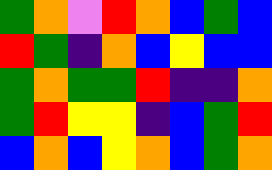[["green", "orange", "violet", "red", "orange", "blue", "green", "blue"], ["red", "green", "indigo", "orange", "blue", "yellow", "blue", "blue"], ["green", "orange", "green", "green", "red", "indigo", "indigo", "orange"], ["green", "red", "yellow", "yellow", "indigo", "blue", "green", "red"], ["blue", "orange", "blue", "yellow", "orange", "blue", "green", "orange"]]